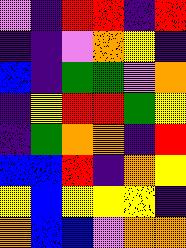[["violet", "indigo", "red", "red", "indigo", "red"], ["indigo", "indigo", "violet", "orange", "yellow", "indigo"], ["blue", "indigo", "green", "green", "violet", "orange"], ["indigo", "yellow", "red", "red", "green", "yellow"], ["indigo", "green", "orange", "orange", "indigo", "red"], ["blue", "blue", "red", "indigo", "orange", "yellow"], ["yellow", "blue", "yellow", "yellow", "yellow", "indigo"], ["orange", "blue", "blue", "violet", "orange", "orange"]]